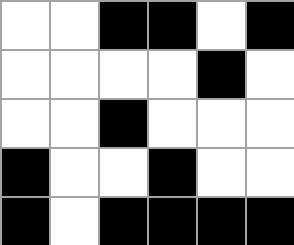[["white", "white", "black", "black", "white", "black"], ["white", "white", "white", "white", "black", "white"], ["white", "white", "black", "white", "white", "white"], ["black", "white", "white", "black", "white", "white"], ["black", "white", "black", "black", "black", "black"]]